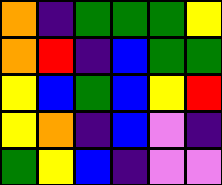[["orange", "indigo", "green", "green", "green", "yellow"], ["orange", "red", "indigo", "blue", "green", "green"], ["yellow", "blue", "green", "blue", "yellow", "red"], ["yellow", "orange", "indigo", "blue", "violet", "indigo"], ["green", "yellow", "blue", "indigo", "violet", "violet"]]